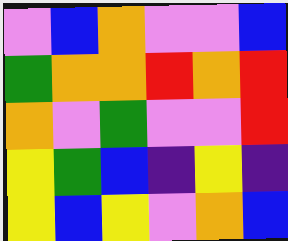[["violet", "blue", "orange", "violet", "violet", "blue"], ["green", "orange", "orange", "red", "orange", "red"], ["orange", "violet", "green", "violet", "violet", "red"], ["yellow", "green", "blue", "indigo", "yellow", "indigo"], ["yellow", "blue", "yellow", "violet", "orange", "blue"]]